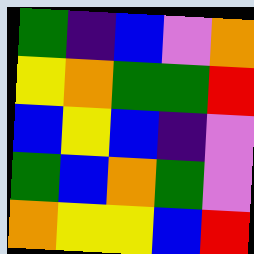[["green", "indigo", "blue", "violet", "orange"], ["yellow", "orange", "green", "green", "red"], ["blue", "yellow", "blue", "indigo", "violet"], ["green", "blue", "orange", "green", "violet"], ["orange", "yellow", "yellow", "blue", "red"]]